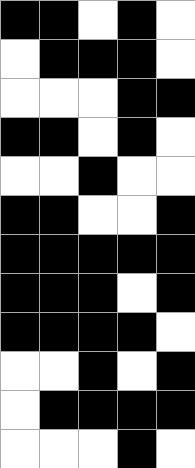[["black", "black", "white", "black", "white"], ["white", "black", "black", "black", "white"], ["white", "white", "white", "black", "black"], ["black", "black", "white", "black", "white"], ["white", "white", "black", "white", "white"], ["black", "black", "white", "white", "black"], ["black", "black", "black", "black", "black"], ["black", "black", "black", "white", "black"], ["black", "black", "black", "black", "white"], ["white", "white", "black", "white", "black"], ["white", "black", "black", "black", "black"], ["white", "white", "white", "black", "white"]]